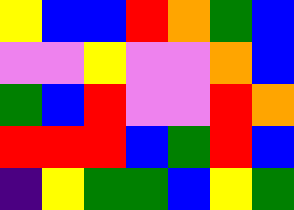[["yellow", "blue", "blue", "red", "orange", "green", "blue"], ["violet", "violet", "yellow", "violet", "violet", "orange", "blue"], ["green", "blue", "red", "violet", "violet", "red", "orange"], ["red", "red", "red", "blue", "green", "red", "blue"], ["indigo", "yellow", "green", "green", "blue", "yellow", "green"]]